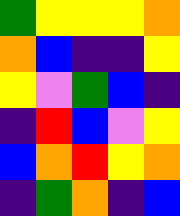[["green", "yellow", "yellow", "yellow", "orange"], ["orange", "blue", "indigo", "indigo", "yellow"], ["yellow", "violet", "green", "blue", "indigo"], ["indigo", "red", "blue", "violet", "yellow"], ["blue", "orange", "red", "yellow", "orange"], ["indigo", "green", "orange", "indigo", "blue"]]